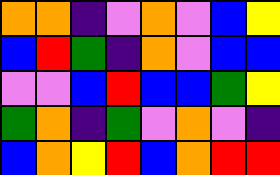[["orange", "orange", "indigo", "violet", "orange", "violet", "blue", "yellow"], ["blue", "red", "green", "indigo", "orange", "violet", "blue", "blue"], ["violet", "violet", "blue", "red", "blue", "blue", "green", "yellow"], ["green", "orange", "indigo", "green", "violet", "orange", "violet", "indigo"], ["blue", "orange", "yellow", "red", "blue", "orange", "red", "red"]]